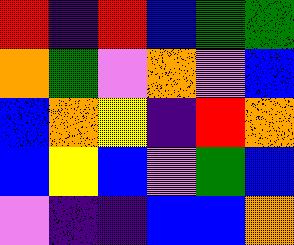[["red", "indigo", "red", "blue", "green", "green"], ["orange", "green", "violet", "orange", "violet", "blue"], ["blue", "orange", "yellow", "indigo", "red", "orange"], ["blue", "yellow", "blue", "violet", "green", "blue"], ["violet", "indigo", "indigo", "blue", "blue", "orange"]]